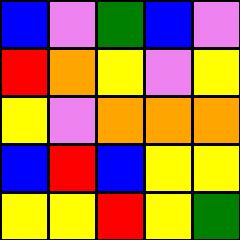[["blue", "violet", "green", "blue", "violet"], ["red", "orange", "yellow", "violet", "yellow"], ["yellow", "violet", "orange", "orange", "orange"], ["blue", "red", "blue", "yellow", "yellow"], ["yellow", "yellow", "red", "yellow", "green"]]